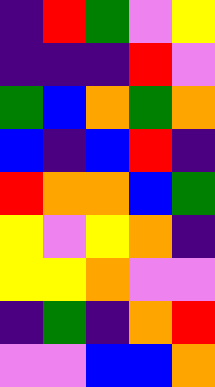[["indigo", "red", "green", "violet", "yellow"], ["indigo", "indigo", "indigo", "red", "violet"], ["green", "blue", "orange", "green", "orange"], ["blue", "indigo", "blue", "red", "indigo"], ["red", "orange", "orange", "blue", "green"], ["yellow", "violet", "yellow", "orange", "indigo"], ["yellow", "yellow", "orange", "violet", "violet"], ["indigo", "green", "indigo", "orange", "red"], ["violet", "violet", "blue", "blue", "orange"]]